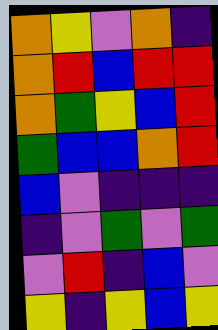[["orange", "yellow", "violet", "orange", "indigo"], ["orange", "red", "blue", "red", "red"], ["orange", "green", "yellow", "blue", "red"], ["green", "blue", "blue", "orange", "red"], ["blue", "violet", "indigo", "indigo", "indigo"], ["indigo", "violet", "green", "violet", "green"], ["violet", "red", "indigo", "blue", "violet"], ["yellow", "indigo", "yellow", "blue", "yellow"]]